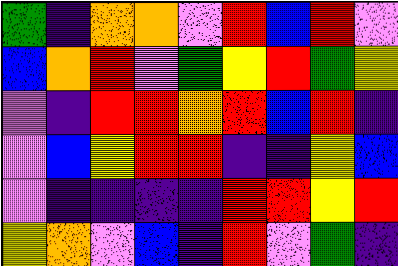[["green", "indigo", "orange", "orange", "violet", "red", "blue", "red", "violet"], ["blue", "orange", "red", "violet", "green", "yellow", "red", "green", "yellow"], ["violet", "indigo", "red", "red", "orange", "red", "blue", "red", "indigo"], ["violet", "blue", "yellow", "red", "red", "indigo", "indigo", "yellow", "blue"], ["violet", "indigo", "indigo", "indigo", "indigo", "red", "red", "yellow", "red"], ["yellow", "orange", "violet", "blue", "indigo", "red", "violet", "green", "indigo"]]